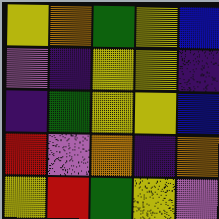[["yellow", "orange", "green", "yellow", "blue"], ["violet", "indigo", "yellow", "yellow", "indigo"], ["indigo", "green", "yellow", "yellow", "blue"], ["red", "violet", "orange", "indigo", "orange"], ["yellow", "red", "green", "yellow", "violet"]]